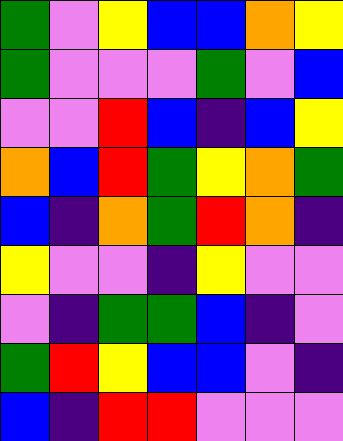[["green", "violet", "yellow", "blue", "blue", "orange", "yellow"], ["green", "violet", "violet", "violet", "green", "violet", "blue"], ["violet", "violet", "red", "blue", "indigo", "blue", "yellow"], ["orange", "blue", "red", "green", "yellow", "orange", "green"], ["blue", "indigo", "orange", "green", "red", "orange", "indigo"], ["yellow", "violet", "violet", "indigo", "yellow", "violet", "violet"], ["violet", "indigo", "green", "green", "blue", "indigo", "violet"], ["green", "red", "yellow", "blue", "blue", "violet", "indigo"], ["blue", "indigo", "red", "red", "violet", "violet", "violet"]]